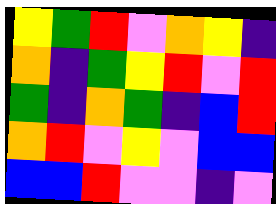[["yellow", "green", "red", "violet", "orange", "yellow", "indigo"], ["orange", "indigo", "green", "yellow", "red", "violet", "red"], ["green", "indigo", "orange", "green", "indigo", "blue", "red"], ["orange", "red", "violet", "yellow", "violet", "blue", "blue"], ["blue", "blue", "red", "violet", "violet", "indigo", "violet"]]